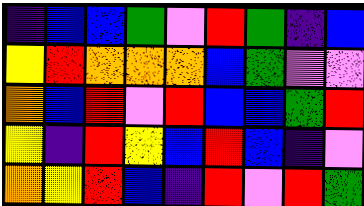[["indigo", "blue", "blue", "green", "violet", "red", "green", "indigo", "blue"], ["yellow", "red", "orange", "orange", "orange", "blue", "green", "violet", "violet"], ["orange", "blue", "red", "violet", "red", "blue", "blue", "green", "red"], ["yellow", "indigo", "red", "yellow", "blue", "red", "blue", "indigo", "violet"], ["orange", "yellow", "red", "blue", "indigo", "red", "violet", "red", "green"]]